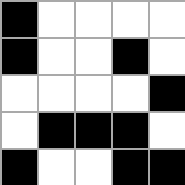[["black", "white", "white", "white", "white"], ["black", "white", "white", "black", "white"], ["white", "white", "white", "white", "black"], ["white", "black", "black", "black", "white"], ["black", "white", "white", "black", "black"]]